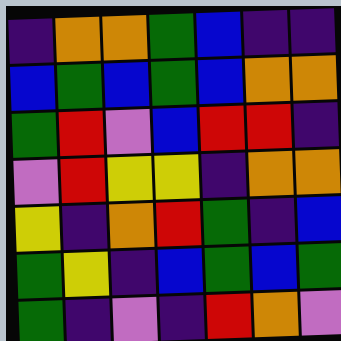[["indigo", "orange", "orange", "green", "blue", "indigo", "indigo"], ["blue", "green", "blue", "green", "blue", "orange", "orange"], ["green", "red", "violet", "blue", "red", "red", "indigo"], ["violet", "red", "yellow", "yellow", "indigo", "orange", "orange"], ["yellow", "indigo", "orange", "red", "green", "indigo", "blue"], ["green", "yellow", "indigo", "blue", "green", "blue", "green"], ["green", "indigo", "violet", "indigo", "red", "orange", "violet"]]